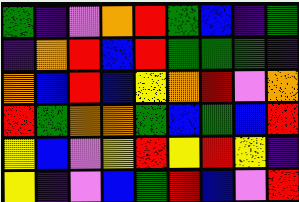[["green", "indigo", "violet", "orange", "red", "green", "blue", "indigo", "green"], ["indigo", "orange", "red", "blue", "red", "green", "green", "green", "indigo"], ["orange", "blue", "red", "blue", "yellow", "orange", "red", "violet", "orange"], ["red", "green", "orange", "orange", "green", "blue", "green", "blue", "red"], ["yellow", "blue", "violet", "yellow", "red", "yellow", "red", "yellow", "indigo"], ["yellow", "indigo", "violet", "blue", "green", "red", "blue", "violet", "red"]]